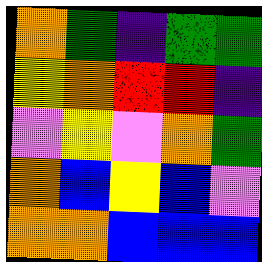[["orange", "green", "indigo", "green", "green"], ["yellow", "orange", "red", "red", "indigo"], ["violet", "yellow", "violet", "orange", "green"], ["orange", "blue", "yellow", "blue", "violet"], ["orange", "orange", "blue", "blue", "blue"]]